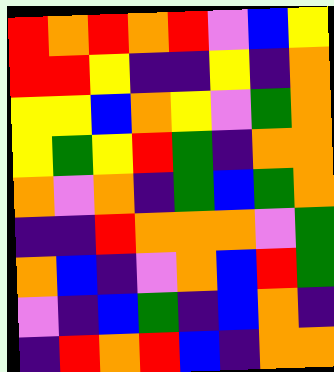[["red", "orange", "red", "orange", "red", "violet", "blue", "yellow"], ["red", "red", "yellow", "indigo", "indigo", "yellow", "indigo", "orange"], ["yellow", "yellow", "blue", "orange", "yellow", "violet", "green", "orange"], ["yellow", "green", "yellow", "red", "green", "indigo", "orange", "orange"], ["orange", "violet", "orange", "indigo", "green", "blue", "green", "orange"], ["indigo", "indigo", "red", "orange", "orange", "orange", "violet", "green"], ["orange", "blue", "indigo", "violet", "orange", "blue", "red", "green"], ["violet", "indigo", "blue", "green", "indigo", "blue", "orange", "indigo"], ["indigo", "red", "orange", "red", "blue", "indigo", "orange", "orange"]]